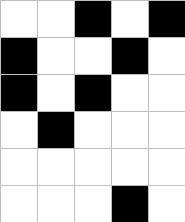[["white", "white", "black", "white", "black"], ["black", "white", "white", "black", "white"], ["black", "white", "black", "white", "white"], ["white", "black", "white", "white", "white"], ["white", "white", "white", "white", "white"], ["white", "white", "white", "black", "white"]]